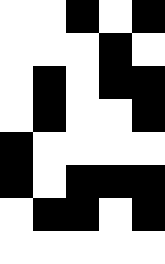[["white", "white", "black", "white", "black"], ["white", "white", "white", "black", "white"], ["white", "black", "white", "black", "black"], ["white", "black", "white", "white", "black"], ["black", "white", "white", "white", "white"], ["black", "white", "black", "black", "black"], ["white", "black", "black", "white", "black"], ["white", "white", "white", "white", "white"]]